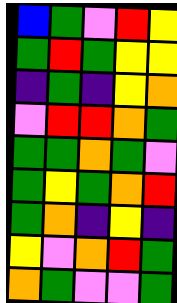[["blue", "green", "violet", "red", "yellow"], ["green", "red", "green", "yellow", "yellow"], ["indigo", "green", "indigo", "yellow", "orange"], ["violet", "red", "red", "orange", "green"], ["green", "green", "orange", "green", "violet"], ["green", "yellow", "green", "orange", "red"], ["green", "orange", "indigo", "yellow", "indigo"], ["yellow", "violet", "orange", "red", "green"], ["orange", "green", "violet", "violet", "green"]]